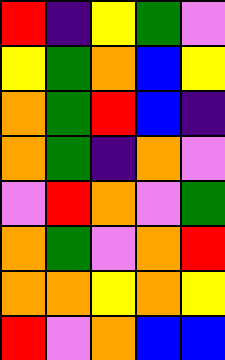[["red", "indigo", "yellow", "green", "violet"], ["yellow", "green", "orange", "blue", "yellow"], ["orange", "green", "red", "blue", "indigo"], ["orange", "green", "indigo", "orange", "violet"], ["violet", "red", "orange", "violet", "green"], ["orange", "green", "violet", "orange", "red"], ["orange", "orange", "yellow", "orange", "yellow"], ["red", "violet", "orange", "blue", "blue"]]